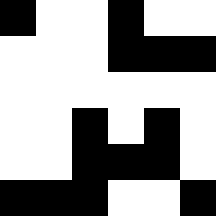[["black", "white", "white", "black", "white", "white"], ["white", "white", "white", "black", "black", "black"], ["white", "white", "white", "white", "white", "white"], ["white", "white", "black", "white", "black", "white"], ["white", "white", "black", "black", "black", "white"], ["black", "black", "black", "white", "white", "black"]]